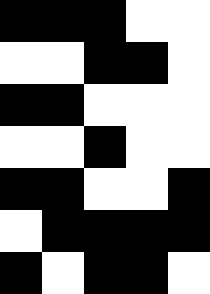[["black", "black", "black", "white", "white"], ["white", "white", "black", "black", "white"], ["black", "black", "white", "white", "white"], ["white", "white", "black", "white", "white"], ["black", "black", "white", "white", "black"], ["white", "black", "black", "black", "black"], ["black", "white", "black", "black", "white"]]